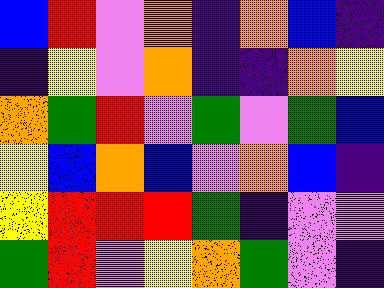[["blue", "red", "violet", "orange", "indigo", "orange", "blue", "indigo"], ["indigo", "yellow", "violet", "orange", "indigo", "indigo", "orange", "yellow"], ["orange", "green", "red", "violet", "green", "violet", "green", "blue"], ["yellow", "blue", "orange", "blue", "violet", "orange", "blue", "indigo"], ["yellow", "red", "red", "red", "green", "indigo", "violet", "violet"], ["green", "red", "violet", "yellow", "orange", "green", "violet", "indigo"]]